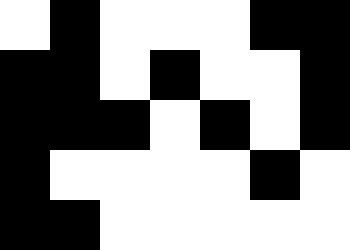[["white", "black", "white", "white", "white", "black", "black"], ["black", "black", "white", "black", "white", "white", "black"], ["black", "black", "black", "white", "black", "white", "black"], ["black", "white", "white", "white", "white", "black", "white"], ["black", "black", "white", "white", "white", "white", "white"]]